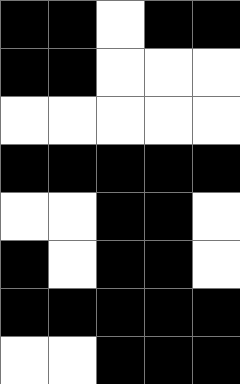[["black", "black", "white", "black", "black"], ["black", "black", "white", "white", "white"], ["white", "white", "white", "white", "white"], ["black", "black", "black", "black", "black"], ["white", "white", "black", "black", "white"], ["black", "white", "black", "black", "white"], ["black", "black", "black", "black", "black"], ["white", "white", "black", "black", "black"]]